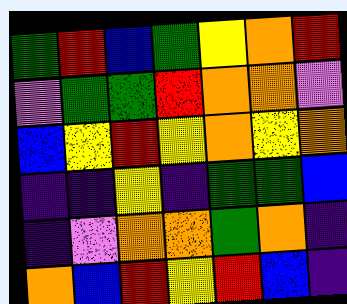[["green", "red", "blue", "green", "yellow", "orange", "red"], ["violet", "green", "green", "red", "orange", "orange", "violet"], ["blue", "yellow", "red", "yellow", "orange", "yellow", "orange"], ["indigo", "indigo", "yellow", "indigo", "green", "green", "blue"], ["indigo", "violet", "orange", "orange", "green", "orange", "indigo"], ["orange", "blue", "red", "yellow", "red", "blue", "indigo"]]